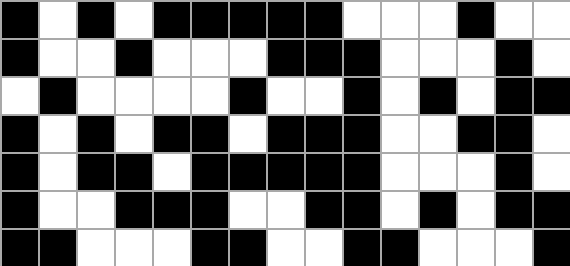[["black", "white", "black", "white", "black", "black", "black", "black", "black", "white", "white", "white", "black", "white", "white"], ["black", "white", "white", "black", "white", "white", "white", "black", "black", "black", "white", "white", "white", "black", "white"], ["white", "black", "white", "white", "white", "white", "black", "white", "white", "black", "white", "black", "white", "black", "black"], ["black", "white", "black", "white", "black", "black", "white", "black", "black", "black", "white", "white", "black", "black", "white"], ["black", "white", "black", "black", "white", "black", "black", "black", "black", "black", "white", "white", "white", "black", "white"], ["black", "white", "white", "black", "black", "black", "white", "white", "black", "black", "white", "black", "white", "black", "black"], ["black", "black", "white", "white", "white", "black", "black", "white", "white", "black", "black", "white", "white", "white", "black"]]